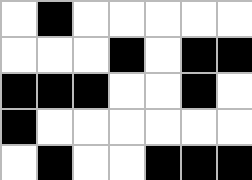[["white", "black", "white", "white", "white", "white", "white"], ["white", "white", "white", "black", "white", "black", "black"], ["black", "black", "black", "white", "white", "black", "white"], ["black", "white", "white", "white", "white", "white", "white"], ["white", "black", "white", "white", "black", "black", "black"]]